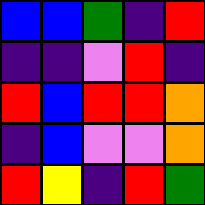[["blue", "blue", "green", "indigo", "red"], ["indigo", "indigo", "violet", "red", "indigo"], ["red", "blue", "red", "red", "orange"], ["indigo", "blue", "violet", "violet", "orange"], ["red", "yellow", "indigo", "red", "green"]]